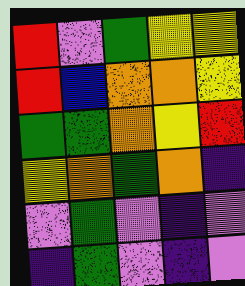[["red", "violet", "green", "yellow", "yellow"], ["red", "blue", "orange", "orange", "yellow"], ["green", "green", "orange", "yellow", "red"], ["yellow", "orange", "green", "orange", "indigo"], ["violet", "green", "violet", "indigo", "violet"], ["indigo", "green", "violet", "indigo", "violet"]]